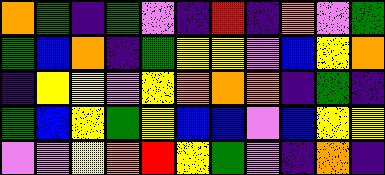[["orange", "green", "indigo", "green", "violet", "indigo", "red", "indigo", "orange", "violet", "green"], ["green", "blue", "orange", "indigo", "green", "yellow", "yellow", "violet", "blue", "yellow", "orange"], ["indigo", "yellow", "yellow", "violet", "yellow", "orange", "orange", "orange", "indigo", "green", "indigo"], ["green", "blue", "yellow", "green", "yellow", "blue", "blue", "violet", "blue", "yellow", "yellow"], ["violet", "violet", "yellow", "orange", "red", "yellow", "green", "violet", "indigo", "orange", "indigo"]]